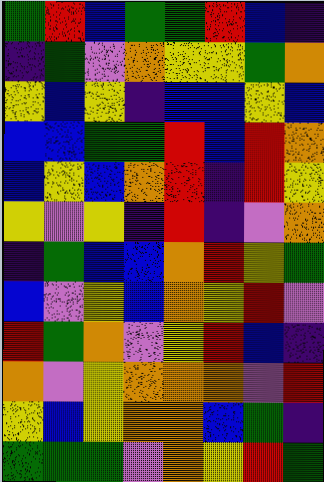[["green", "red", "blue", "green", "green", "red", "blue", "indigo"], ["indigo", "green", "violet", "orange", "yellow", "yellow", "green", "orange"], ["yellow", "blue", "yellow", "indigo", "blue", "blue", "yellow", "blue"], ["blue", "blue", "green", "green", "red", "blue", "red", "orange"], ["blue", "yellow", "blue", "orange", "red", "indigo", "red", "yellow"], ["yellow", "violet", "yellow", "indigo", "red", "indigo", "violet", "orange"], ["indigo", "green", "blue", "blue", "orange", "red", "yellow", "green"], ["blue", "violet", "yellow", "blue", "orange", "yellow", "red", "violet"], ["red", "green", "orange", "violet", "yellow", "red", "blue", "indigo"], ["orange", "violet", "yellow", "orange", "orange", "orange", "violet", "red"], ["yellow", "blue", "yellow", "orange", "orange", "blue", "green", "indigo"], ["green", "green", "green", "violet", "orange", "yellow", "red", "green"]]